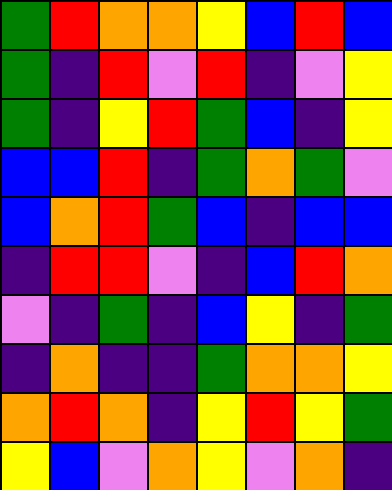[["green", "red", "orange", "orange", "yellow", "blue", "red", "blue"], ["green", "indigo", "red", "violet", "red", "indigo", "violet", "yellow"], ["green", "indigo", "yellow", "red", "green", "blue", "indigo", "yellow"], ["blue", "blue", "red", "indigo", "green", "orange", "green", "violet"], ["blue", "orange", "red", "green", "blue", "indigo", "blue", "blue"], ["indigo", "red", "red", "violet", "indigo", "blue", "red", "orange"], ["violet", "indigo", "green", "indigo", "blue", "yellow", "indigo", "green"], ["indigo", "orange", "indigo", "indigo", "green", "orange", "orange", "yellow"], ["orange", "red", "orange", "indigo", "yellow", "red", "yellow", "green"], ["yellow", "blue", "violet", "orange", "yellow", "violet", "orange", "indigo"]]